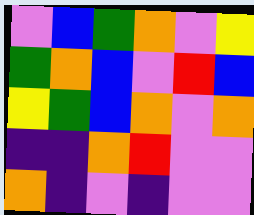[["violet", "blue", "green", "orange", "violet", "yellow"], ["green", "orange", "blue", "violet", "red", "blue"], ["yellow", "green", "blue", "orange", "violet", "orange"], ["indigo", "indigo", "orange", "red", "violet", "violet"], ["orange", "indigo", "violet", "indigo", "violet", "violet"]]